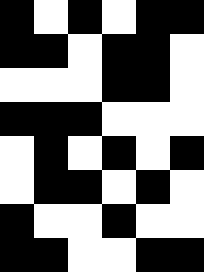[["black", "white", "black", "white", "black", "black"], ["black", "black", "white", "black", "black", "white"], ["white", "white", "white", "black", "black", "white"], ["black", "black", "black", "white", "white", "white"], ["white", "black", "white", "black", "white", "black"], ["white", "black", "black", "white", "black", "white"], ["black", "white", "white", "black", "white", "white"], ["black", "black", "white", "white", "black", "black"]]